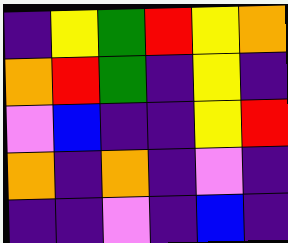[["indigo", "yellow", "green", "red", "yellow", "orange"], ["orange", "red", "green", "indigo", "yellow", "indigo"], ["violet", "blue", "indigo", "indigo", "yellow", "red"], ["orange", "indigo", "orange", "indigo", "violet", "indigo"], ["indigo", "indigo", "violet", "indigo", "blue", "indigo"]]